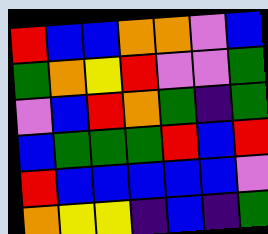[["red", "blue", "blue", "orange", "orange", "violet", "blue"], ["green", "orange", "yellow", "red", "violet", "violet", "green"], ["violet", "blue", "red", "orange", "green", "indigo", "green"], ["blue", "green", "green", "green", "red", "blue", "red"], ["red", "blue", "blue", "blue", "blue", "blue", "violet"], ["orange", "yellow", "yellow", "indigo", "blue", "indigo", "green"]]